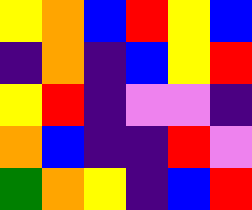[["yellow", "orange", "blue", "red", "yellow", "blue"], ["indigo", "orange", "indigo", "blue", "yellow", "red"], ["yellow", "red", "indigo", "violet", "violet", "indigo"], ["orange", "blue", "indigo", "indigo", "red", "violet"], ["green", "orange", "yellow", "indigo", "blue", "red"]]